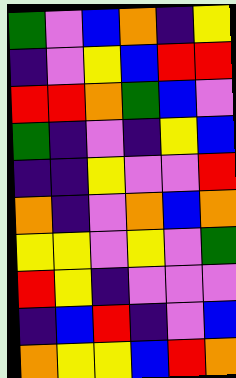[["green", "violet", "blue", "orange", "indigo", "yellow"], ["indigo", "violet", "yellow", "blue", "red", "red"], ["red", "red", "orange", "green", "blue", "violet"], ["green", "indigo", "violet", "indigo", "yellow", "blue"], ["indigo", "indigo", "yellow", "violet", "violet", "red"], ["orange", "indigo", "violet", "orange", "blue", "orange"], ["yellow", "yellow", "violet", "yellow", "violet", "green"], ["red", "yellow", "indigo", "violet", "violet", "violet"], ["indigo", "blue", "red", "indigo", "violet", "blue"], ["orange", "yellow", "yellow", "blue", "red", "orange"]]